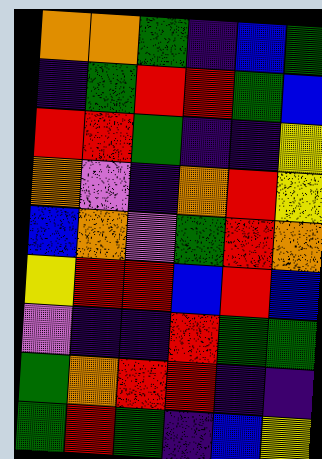[["orange", "orange", "green", "indigo", "blue", "green"], ["indigo", "green", "red", "red", "green", "blue"], ["red", "red", "green", "indigo", "indigo", "yellow"], ["orange", "violet", "indigo", "orange", "red", "yellow"], ["blue", "orange", "violet", "green", "red", "orange"], ["yellow", "red", "red", "blue", "red", "blue"], ["violet", "indigo", "indigo", "red", "green", "green"], ["green", "orange", "red", "red", "indigo", "indigo"], ["green", "red", "green", "indigo", "blue", "yellow"]]